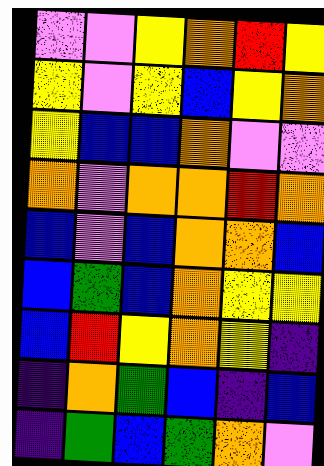[["violet", "violet", "yellow", "orange", "red", "yellow"], ["yellow", "violet", "yellow", "blue", "yellow", "orange"], ["yellow", "blue", "blue", "orange", "violet", "violet"], ["orange", "violet", "orange", "orange", "red", "orange"], ["blue", "violet", "blue", "orange", "orange", "blue"], ["blue", "green", "blue", "orange", "yellow", "yellow"], ["blue", "red", "yellow", "orange", "yellow", "indigo"], ["indigo", "orange", "green", "blue", "indigo", "blue"], ["indigo", "green", "blue", "green", "orange", "violet"]]